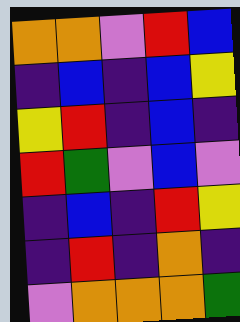[["orange", "orange", "violet", "red", "blue"], ["indigo", "blue", "indigo", "blue", "yellow"], ["yellow", "red", "indigo", "blue", "indigo"], ["red", "green", "violet", "blue", "violet"], ["indigo", "blue", "indigo", "red", "yellow"], ["indigo", "red", "indigo", "orange", "indigo"], ["violet", "orange", "orange", "orange", "green"]]